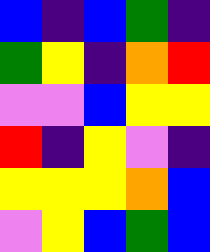[["blue", "indigo", "blue", "green", "indigo"], ["green", "yellow", "indigo", "orange", "red"], ["violet", "violet", "blue", "yellow", "yellow"], ["red", "indigo", "yellow", "violet", "indigo"], ["yellow", "yellow", "yellow", "orange", "blue"], ["violet", "yellow", "blue", "green", "blue"]]